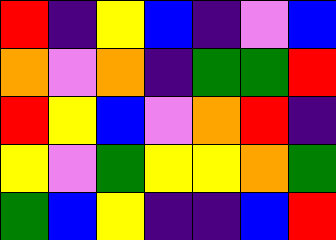[["red", "indigo", "yellow", "blue", "indigo", "violet", "blue"], ["orange", "violet", "orange", "indigo", "green", "green", "red"], ["red", "yellow", "blue", "violet", "orange", "red", "indigo"], ["yellow", "violet", "green", "yellow", "yellow", "orange", "green"], ["green", "blue", "yellow", "indigo", "indigo", "blue", "red"]]